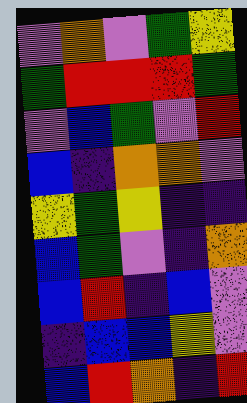[["violet", "orange", "violet", "green", "yellow"], ["green", "red", "red", "red", "green"], ["violet", "blue", "green", "violet", "red"], ["blue", "indigo", "orange", "orange", "violet"], ["yellow", "green", "yellow", "indigo", "indigo"], ["blue", "green", "violet", "indigo", "orange"], ["blue", "red", "indigo", "blue", "violet"], ["indigo", "blue", "blue", "yellow", "violet"], ["blue", "red", "orange", "indigo", "red"]]